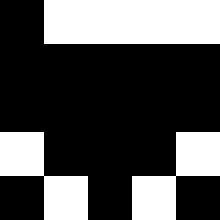[["black", "white", "white", "white", "white"], ["black", "black", "black", "black", "black"], ["black", "black", "black", "black", "black"], ["white", "black", "black", "black", "white"], ["black", "white", "black", "white", "black"]]